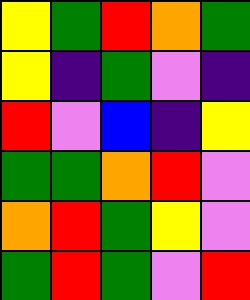[["yellow", "green", "red", "orange", "green"], ["yellow", "indigo", "green", "violet", "indigo"], ["red", "violet", "blue", "indigo", "yellow"], ["green", "green", "orange", "red", "violet"], ["orange", "red", "green", "yellow", "violet"], ["green", "red", "green", "violet", "red"]]